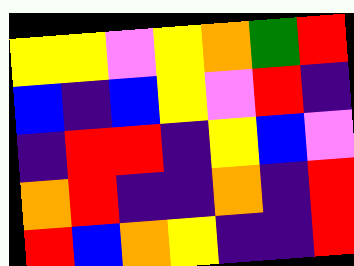[["yellow", "yellow", "violet", "yellow", "orange", "green", "red"], ["blue", "indigo", "blue", "yellow", "violet", "red", "indigo"], ["indigo", "red", "red", "indigo", "yellow", "blue", "violet"], ["orange", "red", "indigo", "indigo", "orange", "indigo", "red"], ["red", "blue", "orange", "yellow", "indigo", "indigo", "red"]]